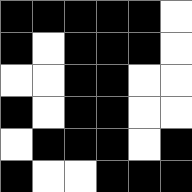[["black", "black", "black", "black", "black", "white"], ["black", "white", "black", "black", "black", "white"], ["white", "white", "black", "black", "white", "white"], ["black", "white", "black", "black", "white", "white"], ["white", "black", "black", "black", "white", "black"], ["black", "white", "white", "black", "black", "black"]]